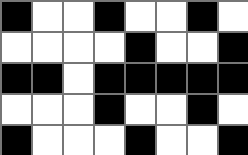[["black", "white", "white", "black", "white", "white", "black", "white"], ["white", "white", "white", "white", "black", "white", "white", "black"], ["black", "black", "white", "black", "black", "black", "black", "black"], ["white", "white", "white", "black", "white", "white", "black", "white"], ["black", "white", "white", "white", "black", "white", "white", "black"]]